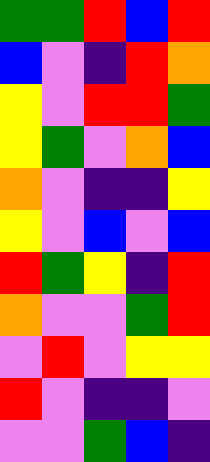[["green", "green", "red", "blue", "red"], ["blue", "violet", "indigo", "red", "orange"], ["yellow", "violet", "red", "red", "green"], ["yellow", "green", "violet", "orange", "blue"], ["orange", "violet", "indigo", "indigo", "yellow"], ["yellow", "violet", "blue", "violet", "blue"], ["red", "green", "yellow", "indigo", "red"], ["orange", "violet", "violet", "green", "red"], ["violet", "red", "violet", "yellow", "yellow"], ["red", "violet", "indigo", "indigo", "violet"], ["violet", "violet", "green", "blue", "indigo"]]